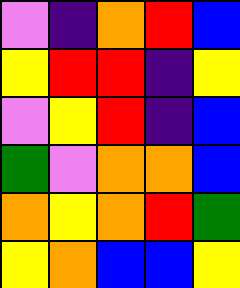[["violet", "indigo", "orange", "red", "blue"], ["yellow", "red", "red", "indigo", "yellow"], ["violet", "yellow", "red", "indigo", "blue"], ["green", "violet", "orange", "orange", "blue"], ["orange", "yellow", "orange", "red", "green"], ["yellow", "orange", "blue", "blue", "yellow"]]